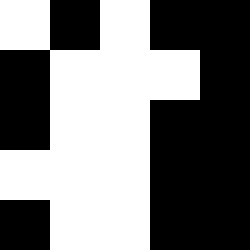[["white", "black", "white", "black", "black"], ["black", "white", "white", "white", "black"], ["black", "white", "white", "black", "black"], ["white", "white", "white", "black", "black"], ["black", "white", "white", "black", "black"]]